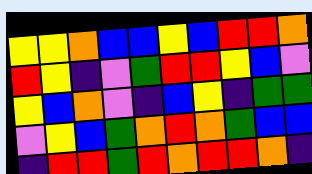[["yellow", "yellow", "orange", "blue", "blue", "yellow", "blue", "red", "red", "orange"], ["red", "yellow", "indigo", "violet", "green", "red", "red", "yellow", "blue", "violet"], ["yellow", "blue", "orange", "violet", "indigo", "blue", "yellow", "indigo", "green", "green"], ["violet", "yellow", "blue", "green", "orange", "red", "orange", "green", "blue", "blue"], ["indigo", "red", "red", "green", "red", "orange", "red", "red", "orange", "indigo"]]